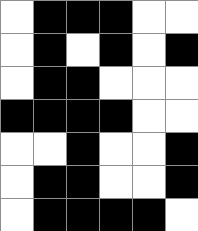[["white", "black", "black", "black", "white", "white"], ["white", "black", "white", "black", "white", "black"], ["white", "black", "black", "white", "white", "white"], ["black", "black", "black", "black", "white", "white"], ["white", "white", "black", "white", "white", "black"], ["white", "black", "black", "white", "white", "black"], ["white", "black", "black", "black", "black", "white"]]